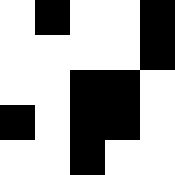[["white", "black", "white", "white", "black"], ["white", "white", "white", "white", "black"], ["white", "white", "black", "black", "white"], ["black", "white", "black", "black", "white"], ["white", "white", "black", "white", "white"]]